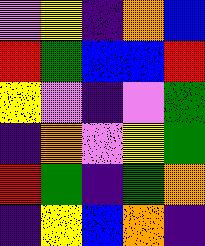[["violet", "yellow", "indigo", "orange", "blue"], ["red", "green", "blue", "blue", "red"], ["yellow", "violet", "indigo", "violet", "green"], ["indigo", "orange", "violet", "yellow", "green"], ["red", "green", "indigo", "green", "orange"], ["indigo", "yellow", "blue", "orange", "indigo"]]